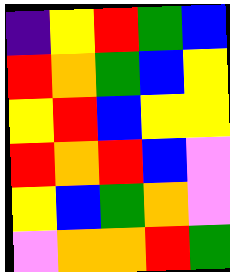[["indigo", "yellow", "red", "green", "blue"], ["red", "orange", "green", "blue", "yellow"], ["yellow", "red", "blue", "yellow", "yellow"], ["red", "orange", "red", "blue", "violet"], ["yellow", "blue", "green", "orange", "violet"], ["violet", "orange", "orange", "red", "green"]]